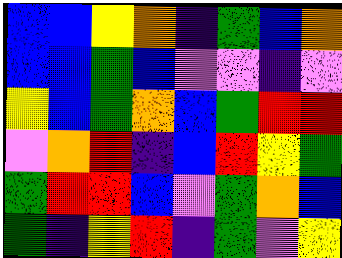[["blue", "blue", "yellow", "orange", "indigo", "green", "blue", "orange"], ["blue", "blue", "green", "blue", "violet", "violet", "indigo", "violet"], ["yellow", "blue", "green", "orange", "blue", "green", "red", "red"], ["violet", "orange", "red", "indigo", "blue", "red", "yellow", "green"], ["green", "red", "red", "blue", "violet", "green", "orange", "blue"], ["green", "indigo", "yellow", "red", "indigo", "green", "violet", "yellow"]]